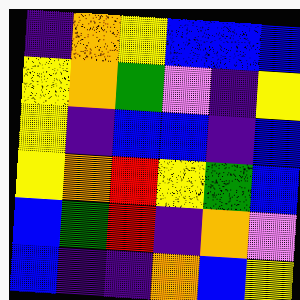[["indigo", "orange", "yellow", "blue", "blue", "blue"], ["yellow", "orange", "green", "violet", "indigo", "yellow"], ["yellow", "indigo", "blue", "blue", "indigo", "blue"], ["yellow", "orange", "red", "yellow", "green", "blue"], ["blue", "green", "red", "indigo", "orange", "violet"], ["blue", "indigo", "indigo", "orange", "blue", "yellow"]]